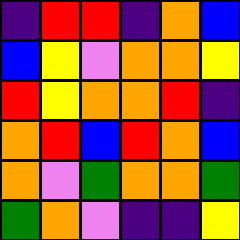[["indigo", "red", "red", "indigo", "orange", "blue"], ["blue", "yellow", "violet", "orange", "orange", "yellow"], ["red", "yellow", "orange", "orange", "red", "indigo"], ["orange", "red", "blue", "red", "orange", "blue"], ["orange", "violet", "green", "orange", "orange", "green"], ["green", "orange", "violet", "indigo", "indigo", "yellow"]]